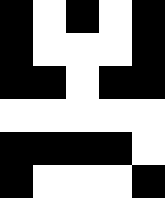[["black", "white", "black", "white", "black"], ["black", "white", "white", "white", "black"], ["black", "black", "white", "black", "black"], ["white", "white", "white", "white", "white"], ["black", "black", "black", "black", "white"], ["black", "white", "white", "white", "black"]]